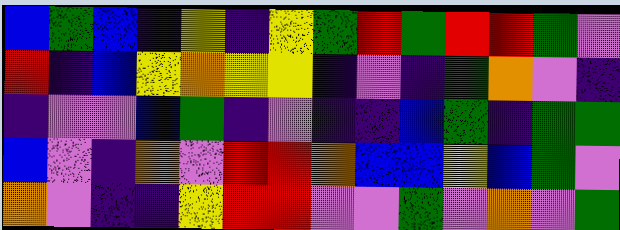[["blue", "green", "blue", "indigo", "yellow", "indigo", "yellow", "green", "red", "green", "red", "red", "green", "violet"], ["red", "indigo", "blue", "yellow", "orange", "yellow", "yellow", "indigo", "violet", "indigo", "green", "orange", "violet", "indigo"], ["indigo", "violet", "violet", "blue", "green", "indigo", "violet", "indigo", "indigo", "blue", "green", "indigo", "green", "green"], ["blue", "violet", "indigo", "orange", "violet", "red", "red", "orange", "blue", "blue", "yellow", "blue", "green", "violet"], ["orange", "violet", "indigo", "indigo", "yellow", "red", "red", "violet", "violet", "green", "violet", "orange", "violet", "green"]]